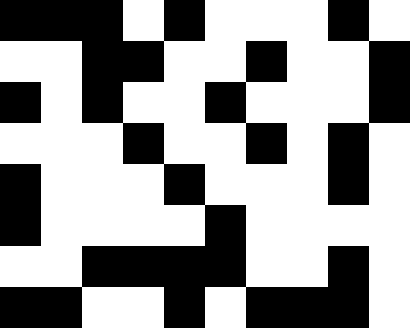[["black", "black", "black", "white", "black", "white", "white", "white", "black", "white"], ["white", "white", "black", "black", "white", "white", "black", "white", "white", "black"], ["black", "white", "black", "white", "white", "black", "white", "white", "white", "black"], ["white", "white", "white", "black", "white", "white", "black", "white", "black", "white"], ["black", "white", "white", "white", "black", "white", "white", "white", "black", "white"], ["black", "white", "white", "white", "white", "black", "white", "white", "white", "white"], ["white", "white", "black", "black", "black", "black", "white", "white", "black", "white"], ["black", "black", "white", "white", "black", "white", "black", "black", "black", "white"]]